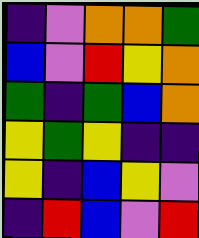[["indigo", "violet", "orange", "orange", "green"], ["blue", "violet", "red", "yellow", "orange"], ["green", "indigo", "green", "blue", "orange"], ["yellow", "green", "yellow", "indigo", "indigo"], ["yellow", "indigo", "blue", "yellow", "violet"], ["indigo", "red", "blue", "violet", "red"]]